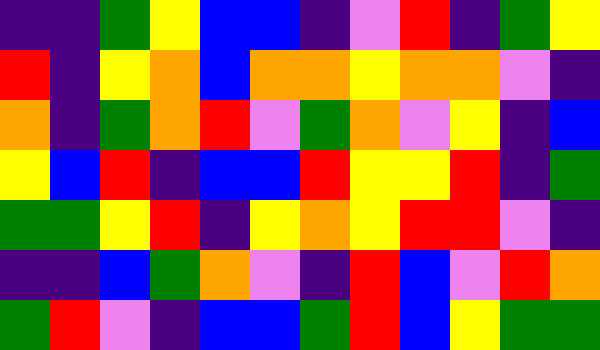[["indigo", "indigo", "green", "yellow", "blue", "blue", "indigo", "violet", "red", "indigo", "green", "yellow"], ["red", "indigo", "yellow", "orange", "blue", "orange", "orange", "yellow", "orange", "orange", "violet", "indigo"], ["orange", "indigo", "green", "orange", "red", "violet", "green", "orange", "violet", "yellow", "indigo", "blue"], ["yellow", "blue", "red", "indigo", "blue", "blue", "red", "yellow", "yellow", "red", "indigo", "green"], ["green", "green", "yellow", "red", "indigo", "yellow", "orange", "yellow", "red", "red", "violet", "indigo"], ["indigo", "indigo", "blue", "green", "orange", "violet", "indigo", "red", "blue", "violet", "red", "orange"], ["green", "red", "violet", "indigo", "blue", "blue", "green", "red", "blue", "yellow", "green", "green"]]